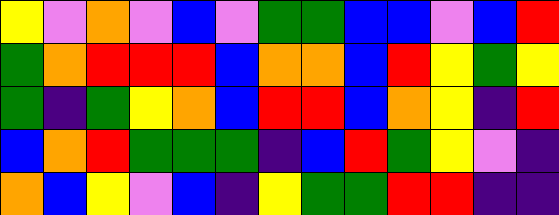[["yellow", "violet", "orange", "violet", "blue", "violet", "green", "green", "blue", "blue", "violet", "blue", "red"], ["green", "orange", "red", "red", "red", "blue", "orange", "orange", "blue", "red", "yellow", "green", "yellow"], ["green", "indigo", "green", "yellow", "orange", "blue", "red", "red", "blue", "orange", "yellow", "indigo", "red"], ["blue", "orange", "red", "green", "green", "green", "indigo", "blue", "red", "green", "yellow", "violet", "indigo"], ["orange", "blue", "yellow", "violet", "blue", "indigo", "yellow", "green", "green", "red", "red", "indigo", "indigo"]]